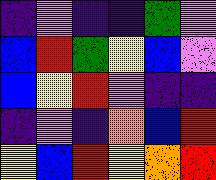[["indigo", "violet", "indigo", "indigo", "green", "violet"], ["blue", "red", "green", "yellow", "blue", "violet"], ["blue", "yellow", "red", "violet", "indigo", "indigo"], ["indigo", "violet", "indigo", "orange", "blue", "red"], ["yellow", "blue", "red", "yellow", "orange", "red"]]